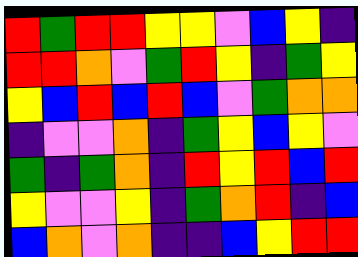[["red", "green", "red", "red", "yellow", "yellow", "violet", "blue", "yellow", "indigo"], ["red", "red", "orange", "violet", "green", "red", "yellow", "indigo", "green", "yellow"], ["yellow", "blue", "red", "blue", "red", "blue", "violet", "green", "orange", "orange"], ["indigo", "violet", "violet", "orange", "indigo", "green", "yellow", "blue", "yellow", "violet"], ["green", "indigo", "green", "orange", "indigo", "red", "yellow", "red", "blue", "red"], ["yellow", "violet", "violet", "yellow", "indigo", "green", "orange", "red", "indigo", "blue"], ["blue", "orange", "violet", "orange", "indigo", "indigo", "blue", "yellow", "red", "red"]]